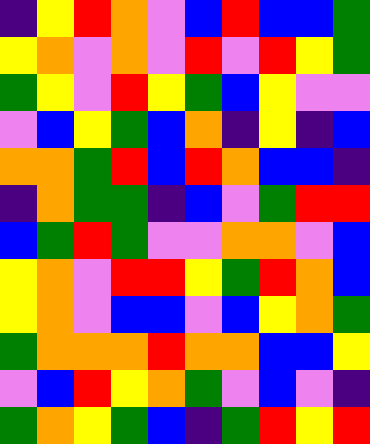[["indigo", "yellow", "red", "orange", "violet", "blue", "red", "blue", "blue", "green"], ["yellow", "orange", "violet", "orange", "violet", "red", "violet", "red", "yellow", "green"], ["green", "yellow", "violet", "red", "yellow", "green", "blue", "yellow", "violet", "violet"], ["violet", "blue", "yellow", "green", "blue", "orange", "indigo", "yellow", "indigo", "blue"], ["orange", "orange", "green", "red", "blue", "red", "orange", "blue", "blue", "indigo"], ["indigo", "orange", "green", "green", "indigo", "blue", "violet", "green", "red", "red"], ["blue", "green", "red", "green", "violet", "violet", "orange", "orange", "violet", "blue"], ["yellow", "orange", "violet", "red", "red", "yellow", "green", "red", "orange", "blue"], ["yellow", "orange", "violet", "blue", "blue", "violet", "blue", "yellow", "orange", "green"], ["green", "orange", "orange", "orange", "red", "orange", "orange", "blue", "blue", "yellow"], ["violet", "blue", "red", "yellow", "orange", "green", "violet", "blue", "violet", "indigo"], ["green", "orange", "yellow", "green", "blue", "indigo", "green", "red", "yellow", "red"]]